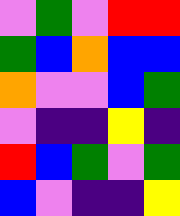[["violet", "green", "violet", "red", "red"], ["green", "blue", "orange", "blue", "blue"], ["orange", "violet", "violet", "blue", "green"], ["violet", "indigo", "indigo", "yellow", "indigo"], ["red", "blue", "green", "violet", "green"], ["blue", "violet", "indigo", "indigo", "yellow"]]